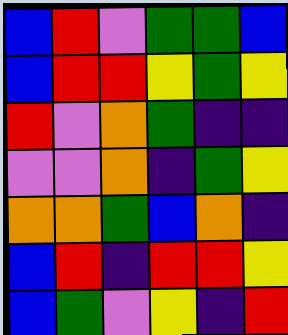[["blue", "red", "violet", "green", "green", "blue"], ["blue", "red", "red", "yellow", "green", "yellow"], ["red", "violet", "orange", "green", "indigo", "indigo"], ["violet", "violet", "orange", "indigo", "green", "yellow"], ["orange", "orange", "green", "blue", "orange", "indigo"], ["blue", "red", "indigo", "red", "red", "yellow"], ["blue", "green", "violet", "yellow", "indigo", "red"]]